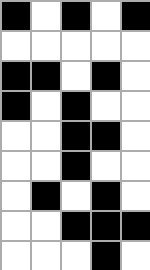[["black", "white", "black", "white", "black"], ["white", "white", "white", "white", "white"], ["black", "black", "white", "black", "white"], ["black", "white", "black", "white", "white"], ["white", "white", "black", "black", "white"], ["white", "white", "black", "white", "white"], ["white", "black", "white", "black", "white"], ["white", "white", "black", "black", "black"], ["white", "white", "white", "black", "white"]]